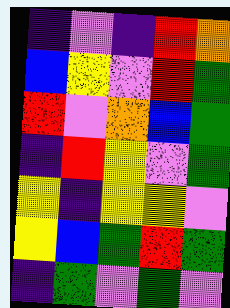[["indigo", "violet", "indigo", "red", "orange"], ["blue", "yellow", "violet", "red", "green"], ["red", "violet", "orange", "blue", "green"], ["indigo", "red", "yellow", "violet", "green"], ["yellow", "indigo", "yellow", "yellow", "violet"], ["yellow", "blue", "green", "red", "green"], ["indigo", "green", "violet", "green", "violet"]]